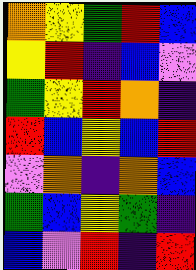[["orange", "yellow", "green", "red", "blue"], ["yellow", "red", "indigo", "blue", "violet"], ["green", "yellow", "red", "orange", "indigo"], ["red", "blue", "yellow", "blue", "red"], ["violet", "orange", "indigo", "orange", "blue"], ["green", "blue", "yellow", "green", "indigo"], ["blue", "violet", "red", "indigo", "red"]]